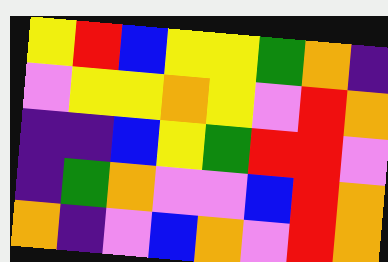[["yellow", "red", "blue", "yellow", "yellow", "green", "orange", "indigo"], ["violet", "yellow", "yellow", "orange", "yellow", "violet", "red", "orange"], ["indigo", "indigo", "blue", "yellow", "green", "red", "red", "violet"], ["indigo", "green", "orange", "violet", "violet", "blue", "red", "orange"], ["orange", "indigo", "violet", "blue", "orange", "violet", "red", "orange"]]